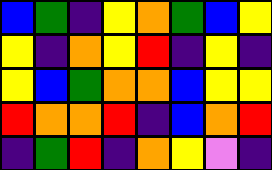[["blue", "green", "indigo", "yellow", "orange", "green", "blue", "yellow"], ["yellow", "indigo", "orange", "yellow", "red", "indigo", "yellow", "indigo"], ["yellow", "blue", "green", "orange", "orange", "blue", "yellow", "yellow"], ["red", "orange", "orange", "red", "indigo", "blue", "orange", "red"], ["indigo", "green", "red", "indigo", "orange", "yellow", "violet", "indigo"]]